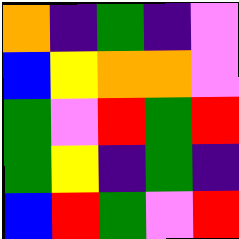[["orange", "indigo", "green", "indigo", "violet"], ["blue", "yellow", "orange", "orange", "violet"], ["green", "violet", "red", "green", "red"], ["green", "yellow", "indigo", "green", "indigo"], ["blue", "red", "green", "violet", "red"]]